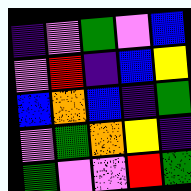[["indigo", "violet", "green", "violet", "blue"], ["violet", "red", "indigo", "blue", "yellow"], ["blue", "orange", "blue", "indigo", "green"], ["violet", "green", "orange", "yellow", "indigo"], ["green", "violet", "violet", "red", "green"]]